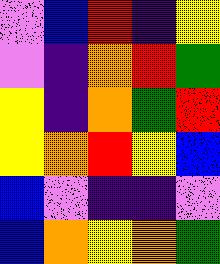[["violet", "blue", "red", "indigo", "yellow"], ["violet", "indigo", "orange", "red", "green"], ["yellow", "indigo", "orange", "green", "red"], ["yellow", "orange", "red", "yellow", "blue"], ["blue", "violet", "indigo", "indigo", "violet"], ["blue", "orange", "yellow", "orange", "green"]]